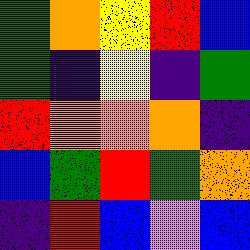[["green", "orange", "yellow", "red", "blue"], ["green", "indigo", "yellow", "indigo", "green"], ["red", "orange", "orange", "orange", "indigo"], ["blue", "green", "red", "green", "orange"], ["indigo", "red", "blue", "violet", "blue"]]